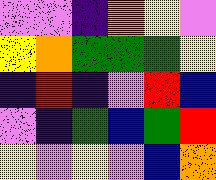[["violet", "violet", "indigo", "orange", "yellow", "violet"], ["yellow", "orange", "green", "green", "green", "yellow"], ["indigo", "red", "indigo", "violet", "red", "blue"], ["violet", "indigo", "green", "blue", "green", "red"], ["yellow", "violet", "yellow", "violet", "blue", "orange"]]